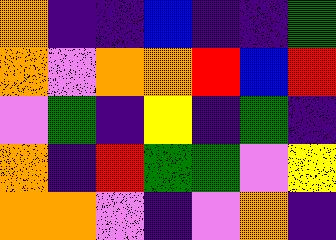[["orange", "indigo", "indigo", "blue", "indigo", "indigo", "green"], ["orange", "violet", "orange", "orange", "red", "blue", "red"], ["violet", "green", "indigo", "yellow", "indigo", "green", "indigo"], ["orange", "indigo", "red", "green", "green", "violet", "yellow"], ["orange", "orange", "violet", "indigo", "violet", "orange", "indigo"]]